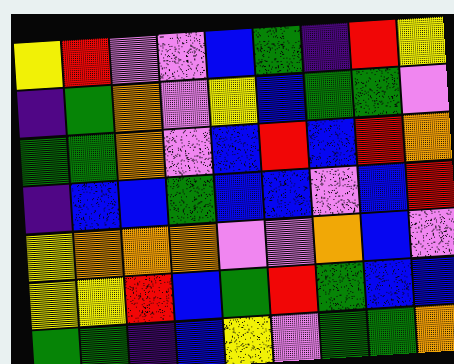[["yellow", "red", "violet", "violet", "blue", "green", "indigo", "red", "yellow"], ["indigo", "green", "orange", "violet", "yellow", "blue", "green", "green", "violet"], ["green", "green", "orange", "violet", "blue", "red", "blue", "red", "orange"], ["indigo", "blue", "blue", "green", "blue", "blue", "violet", "blue", "red"], ["yellow", "orange", "orange", "orange", "violet", "violet", "orange", "blue", "violet"], ["yellow", "yellow", "red", "blue", "green", "red", "green", "blue", "blue"], ["green", "green", "indigo", "blue", "yellow", "violet", "green", "green", "orange"]]